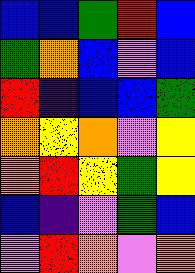[["blue", "blue", "green", "red", "blue"], ["green", "orange", "blue", "violet", "blue"], ["red", "indigo", "blue", "blue", "green"], ["orange", "yellow", "orange", "violet", "yellow"], ["orange", "red", "yellow", "green", "yellow"], ["blue", "indigo", "violet", "green", "blue"], ["violet", "red", "orange", "violet", "orange"]]